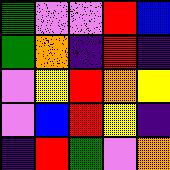[["green", "violet", "violet", "red", "blue"], ["green", "orange", "indigo", "red", "indigo"], ["violet", "yellow", "red", "orange", "yellow"], ["violet", "blue", "red", "yellow", "indigo"], ["indigo", "red", "green", "violet", "orange"]]